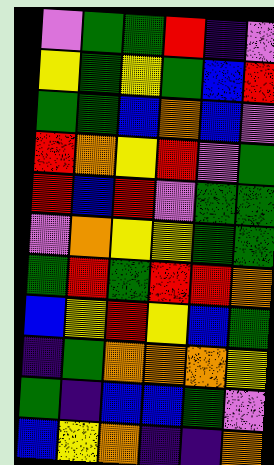[["violet", "green", "green", "red", "indigo", "violet"], ["yellow", "green", "yellow", "green", "blue", "red"], ["green", "green", "blue", "orange", "blue", "violet"], ["red", "orange", "yellow", "red", "violet", "green"], ["red", "blue", "red", "violet", "green", "green"], ["violet", "orange", "yellow", "yellow", "green", "green"], ["green", "red", "green", "red", "red", "orange"], ["blue", "yellow", "red", "yellow", "blue", "green"], ["indigo", "green", "orange", "orange", "orange", "yellow"], ["green", "indigo", "blue", "blue", "green", "violet"], ["blue", "yellow", "orange", "indigo", "indigo", "orange"]]